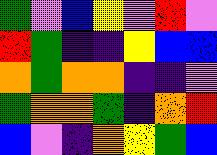[["green", "violet", "blue", "yellow", "violet", "red", "violet"], ["red", "green", "indigo", "indigo", "yellow", "blue", "blue"], ["orange", "green", "orange", "orange", "indigo", "indigo", "violet"], ["green", "orange", "orange", "green", "indigo", "orange", "red"], ["blue", "violet", "indigo", "orange", "yellow", "green", "blue"]]